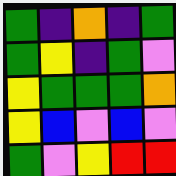[["green", "indigo", "orange", "indigo", "green"], ["green", "yellow", "indigo", "green", "violet"], ["yellow", "green", "green", "green", "orange"], ["yellow", "blue", "violet", "blue", "violet"], ["green", "violet", "yellow", "red", "red"]]